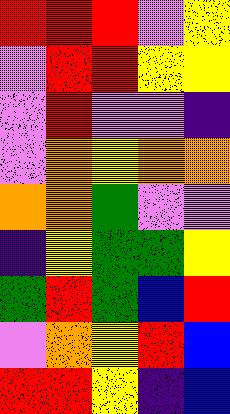[["red", "red", "red", "violet", "yellow"], ["violet", "red", "red", "yellow", "yellow"], ["violet", "red", "violet", "violet", "indigo"], ["violet", "orange", "yellow", "orange", "orange"], ["orange", "orange", "green", "violet", "violet"], ["indigo", "yellow", "green", "green", "yellow"], ["green", "red", "green", "blue", "red"], ["violet", "orange", "yellow", "red", "blue"], ["red", "red", "yellow", "indigo", "blue"]]